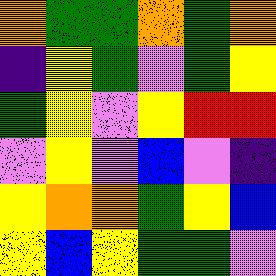[["orange", "green", "green", "orange", "green", "orange"], ["indigo", "yellow", "green", "violet", "green", "yellow"], ["green", "yellow", "violet", "yellow", "red", "red"], ["violet", "yellow", "violet", "blue", "violet", "indigo"], ["yellow", "orange", "orange", "green", "yellow", "blue"], ["yellow", "blue", "yellow", "green", "green", "violet"]]